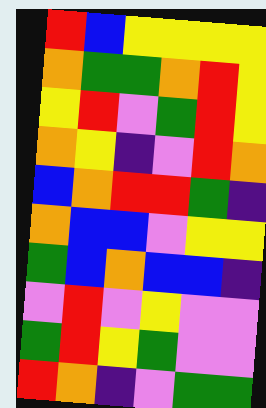[["red", "blue", "yellow", "yellow", "yellow", "yellow"], ["orange", "green", "green", "orange", "red", "yellow"], ["yellow", "red", "violet", "green", "red", "yellow"], ["orange", "yellow", "indigo", "violet", "red", "orange"], ["blue", "orange", "red", "red", "green", "indigo"], ["orange", "blue", "blue", "violet", "yellow", "yellow"], ["green", "blue", "orange", "blue", "blue", "indigo"], ["violet", "red", "violet", "yellow", "violet", "violet"], ["green", "red", "yellow", "green", "violet", "violet"], ["red", "orange", "indigo", "violet", "green", "green"]]